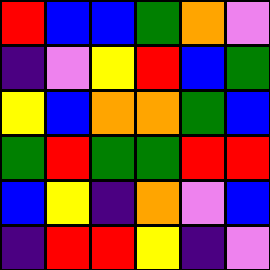[["red", "blue", "blue", "green", "orange", "violet"], ["indigo", "violet", "yellow", "red", "blue", "green"], ["yellow", "blue", "orange", "orange", "green", "blue"], ["green", "red", "green", "green", "red", "red"], ["blue", "yellow", "indigo", "orange", "violet", "blue"], ["indigo", "red", "red", "yellow", "indigo", "violet"]]